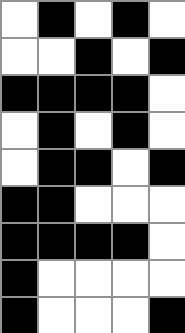[["white", "black", "white", "black", "white"], ["white", "white", "black", "white", "black"], ["black", "black", "black", "black", "white"], ["white", "black", "white", "black", "white"], ["white", "black", "black", "white", "black"], ["black", "black", "white", "white", "white"], ["black", "black", "black", "black", "white"], ["black", "white", "white", "white", "white"], ["black", "white", "white", "white", "black"]]